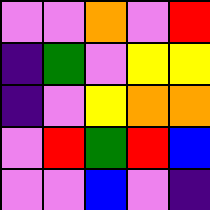[["violet", "violet", "orange", "violet", "red"], ["indigo", "green", "violet", "yellow", "yellow"], ["indigo", "violet", "yellow", "orange", "orange"], ["violet", "red", "green", "red", "blue"], ["violet", "violet", "blue", "violet", "indigo"]]